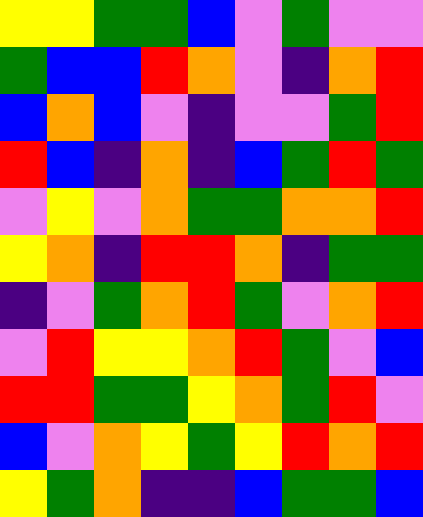[["yellow", "yellow", "green", "green", "blue", "violet", "green", "violet", "violet"], ["green", "blue", "blue", "red", "orange", "violet", "indigo", "orange", "red"], ["blue", "orange", "blue", "violet", "indigo", "violet", "violet", "green", "red"], ["red", "blue", "indigo", "orange", "indigo", "blue", "green", "red", "green"], ["violet", "yellow", "violet", "orange", "green", "green", "orange", "orange", "red"], ["yellow", "orange", "indigo", "red", "red", "orange", "indigo", "green", "green"], ["indigo", "violet", "green", "orange", "red", "green", "violet", "orange", "red"], ["violet", "red", "yellow", "yellow", "orange", "red", "green", "violet", "blue"], ["red", "red", "green", "green", "yellow", "orange", "green", "red", "violet"], ["blue", "violet", "orange", "yellow", "green", "yellow", "red", "orange", "red"], ["yellow", "green", "orange", "indigo", "indigo", "blue", "green", "green", "blue"]]